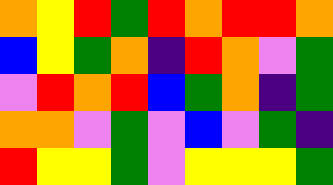[["orange", "yellow", "red", "green", "red", "orange", "red", "red", "orange"], ["blue", "yellow", "green", "orange", "indigo", "red", "orange", "violet", "green"], ["violet", "red", "orange", "red", "blue", "green", "orange", "indigo", "green"], ["orange", "orange", "violet", "green", "violet", "blue", "violet", "green", "indigo"], ["red", "yellow", "yellow", "green", "violet", "yellow", "yellow", "yellow", "green"]]